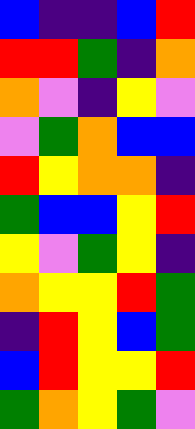[["blue", "indigo", "indigo", "blue", "red"], ["red", "red", "green", "indigo", "orange"], ["orange", "violet", "indigo", "yellow", "violet"], ["violet", "green", "orange", "blue", "blue"], ["red", "yellow", "orange", "orange", "indigo"], ["green", "blue", "blue", "yellow", "red"], ["yellow", "violet", "green", "yellow", "indigo"], ["orange", "yellow", "yellow", "red", "green"], ["indigo", "red", "yellow", "blue", "green"], ["blue", "red", "yellow", "yellow", "red"], ["green", "orange", "yellow", "green", "violet"]]